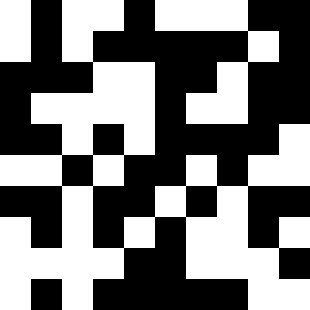[["white", "black", "white", "white", "black", "white", "white", "white", "black", "black"], ["white", "black", "white", "black", "black", "black", "black", "black", "white", "black"], ["black", "black", "black", "white", "white", "black", "black", "white", "black", "black"], ["black", "white", "white", "white", "white", "black", "white", "white", "black", "black"], ["black", "black", "white", "black", "white", "black", "black", "black", "black", "white"], ["white", "white", "black", "white", "black", "black", "white", "black", "white", "white"], ["black", "black", "white", "black", "black", "white", "black", "white", "black", "black"], ["white", "black", "white", "black", "white", "black", "white", "white", "black", "white"], ["white", "white", "white", "white", "black", "black", "white", "white", "white", "black"], ["white", "black", "white", "black", "black", "black", "black", "black", "white", "white"]]